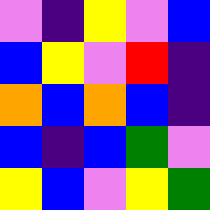[["violet", "indigo", "yellow", "violet", "blue"], ["blue", "yellow", "violet", "red", "indigo"], ["orange", "blue", "orange", "blue", "indigo"], ["blue", "indigo", "blue", "green", "violet"], ["yellow", "blue", "violet", "yellow", "green"]]